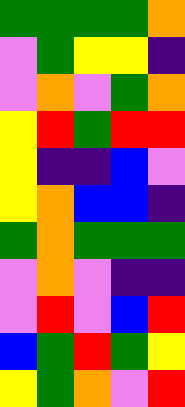[["green", "green", "green", "green", "orange"], ["violet", "green", "yellow", "yellow", "indigo"], ["violet", "orange", "violet", "green", "orange"], ["yellow", "red", "green", "red", "red"], ["yellow", "indigo", "indigo", "blue", "violet"], ["yellow", "orange", "blue", "blue", "indigo"], ["green", "orange", "green", "green", "green"], ["violet", "orange", "violet", "indigo", "indigo"], ["violet", "red", "violet", "blue", "red"], ["blue", "green", "red", "green", "yellow"], ["yellow", "green", "orange", "violet", "red"]]